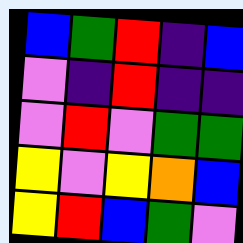[["blue", "green", "red", "indigo", "blue"], ["violet", "indigo", "red", "indigo", "indigo"], ["violet", "red", "violet", "green", "green"], ["yellow", "violet", "yellow", "orange", "blue"], ["yellow", "red", "blue", "green", "violet"]]